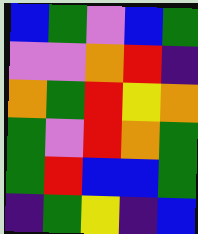[["blue", "green", "violet", "blue", "green"], ["violet", "violet", "orange", "red", "indigo"], ["orange", "green", "red", "yellow", "orange"], ["green", "violet", "red", "orange", "green"], ["green", "red", "blue", "blue", "green"], ["indigo", "green", "yellow", "indigo", "blue"]]